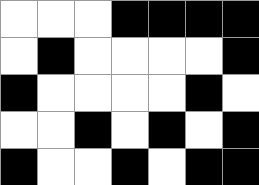[["white", "white", "white", "black", "black", "black", "black"], ["white", "black", "white", "white", "white", "white", "black"], ["black", "white", "white", "white", "white", "black", "white"], ["white", "white", "black", "white", "black", "white", "black"], ["black", "white", "white", "black", "white", "black", "black"]]